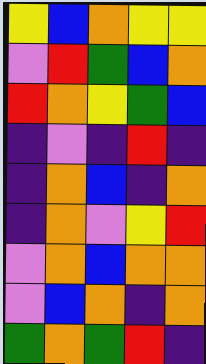[["yellow", "blue", "orange", "yellow", "yellow"], ["violet", "red", "green", "blue", "orange"], ["red", "orange", "yellow", "green", "blue"], ["indigo", "violet", "indigo", "red", "indigo"], ["indigo", "orange", "blue", "indigo", "orange"], ["indigo", "orange", "violet", "yellow", "red"], ["violet", "orange", "blue", "orange", "orange"], ["violet", "blue", "orange", "indigo", "orange"], ["green", "orange", "green", "red", "indigo"]]